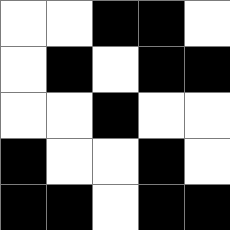[["white", "white", "black", "black", "white"], ["white", "black", "white", "black", "black"], ["white", "white", "black", "white", "white"], ["black", "white", "white", "black", "white"], ["black", "black", "white", "black", "black"]]